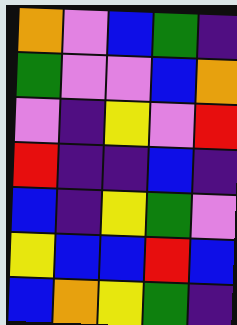[["orange", "violet", "blue", "green", "indigo"], ["green", "violet", "violet", "blue", "orange"], ["violet", "indigo", "yellow", "violet", "red"], ["red", "indigo", "indigo", "blue", "indigo"], ["blue", "indigo", "yellow", "green", "violet"], ["yellow", "blue", "blue", "red", "blue"], ["blue", "orange", "yellow", "green", "indigo"]]